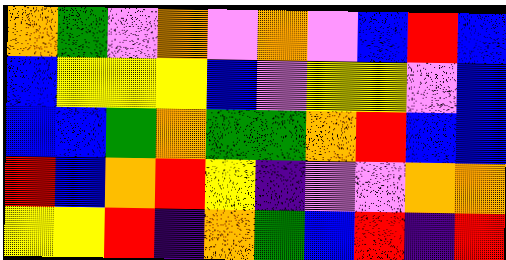[["orange", "green", "violet", "orange", "violet", "orange", "violet", "blue", "red", "blue"], ["blue", "yellow", "yellow", "yellow", "blue", "violet", "yellow", "yellow", "violet", "blue"], ["blue", "blue", "green", "orange", "green", "green", "orange", "red", "blue", "blue"], ["red", "blue", "orange", "red", "yellow", "indigo", "violet", "violet", "orange", "orange"], ["yellow", "yellow", "red", "indigo", "orange", "green", "blue", "red", "indigo", "red"]]